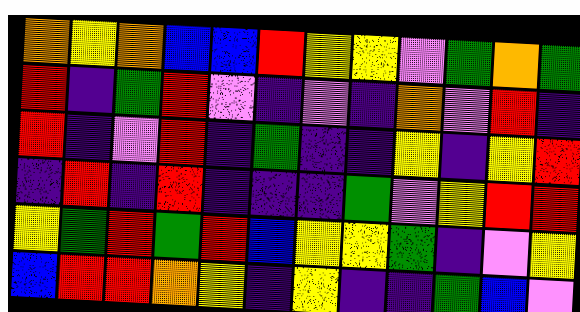[["orange", "yellow", "orange", "blue", "blue", "red", "yellow", "yellow", "violet", "green", "orange", "green"], ["red", "indigo", "green", "red", "violet", "indigo", "violet", "indigo", "orange", "violet", "red", "indigo"], ["red", "indigo", "violet", "red", "indigo", "green", "indigo", "indigo", "yellow", "indigo", "yellow", "red"], ["indigo", "red", "indigo", "red", "indigo", "indigo", "indigo", "green", "violet", "yellow", "red", "red"], ["yellow", "green", "red", "green", "red", "blue", "yellow", "yellow", "green", "indigo", "violet", "yellow"], ["blue", "red", "red", "orange", "yellow", "indigo", "yellow", "indigo", "indigo", "green", "blue", "violet"]]